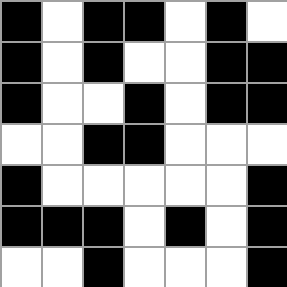[["black", "white", "black", "black", "white", "black", "white"], ["black", "white", "black", "white", "white", "black", "black"], ["black", "white", "white", "black", "white", "black", "black"], ["white", "white", "black", "black", "white", "white", "white"], ["black", "white", "white", "white", "white", "white", "black"], ["black", "black", "black", "white", "black", "white", "black"], ["white", "white", "black", "white", "white", "white", "black"]]